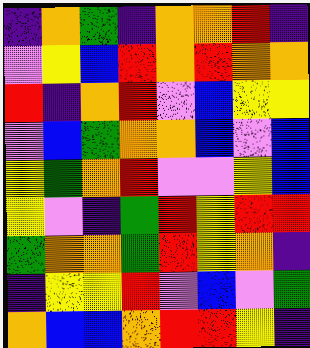[["indigo", "orange", "green", "indigo", "orange", "orange", "red", "indigo"], ["violet", "yellow", "blue", "red", "orange", "red", "orange", "orange"], ["red", "indigo", "orange", "red", "violet", "blue", "yellow", "yellow"], ["violet", "blue", "green", "orange", "orange", "blue", "violet", "blue"], ["yellow", "green", "orange", "red", "violet", "violet", "yellow", "blue"], ["yellow", "violet", "indigo", "green", "red", "yellow", "red", "red"], ["green", "orange", "orange", "green", "red", "yellow", "orange", "indigo"], ["indigo", "yellow", "yellow", "red", "violet", "blue", "violet", "green"], ["orange", "blue", "blue", "orange", "red", "red", "yellow", "indigo"]]